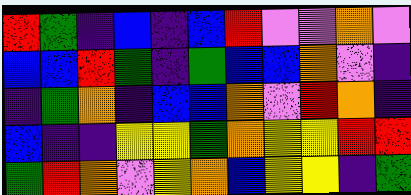[["red", "green", "indigo", "blue", "indigo", "blue", "red", "violet", "violet", "orange", "violet"], ["blue", "blue", "red", "green", "indigo", "green", "blue", "blue", "orange", "violet", "indigo"], ["indigo", "green", "orange", "indigo", "blue", "blue", "orange", "violet", "red", "orange", "indigo"], ["blue", "indigo", "indigo", "yellow", "yellow", "green", "orange", "yellow", "yellow", "red", "red"], ["green", "red", "orange", "violet", "yellow", "orange", "blue", "yellow", "yellow", "indigo", "green"]]